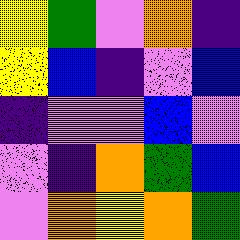[["yellow", "green", "violet", "orange", "indigo"], ["yellow", "blue", "indigo", "violet", "blue"], ["indigo", "violet", "violet", "blue", "violet"], ["violet", "indigo", "orange", "green", "blue"], ["violet", "orange", "yellow", "orange", "green"]]